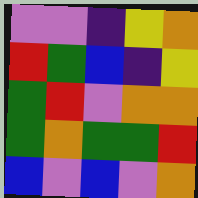[["violet", "violet", "indigo", "yellow", "orange"], ["red", "green", "blue", "indigo", "yellow"], ["green", "red", "violet", "orange", "orange"], ["green", "orange", "green", "green", "red"], ["blue", "violet", "blue", "violet", "orange"]]